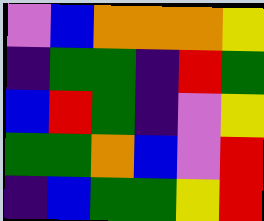[["violet", "blue", "orange", "orange", "orange", "yellow"], ["indigo", "green", "green", "indigo", "red", "green"], ["blue", "red", "green", "indigo", "violet", "yellow"], ["green", "green", "orange", "blue", "violet", "red"], ["indigo", "blue", "green", "green", "yellow", "red"]]